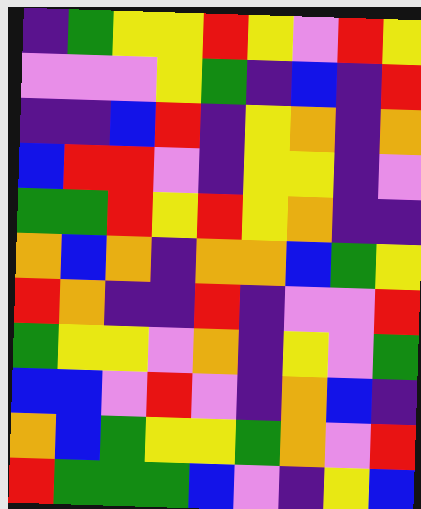[["indigo", "green", "yellow", "yellow", "red", "yellow", "violet", "red", "yellow"], ["violet", "violet", "violet", "yellow", "green", "indigo", "blue", "indigo", "red"], ["indigo", "indigo", "blue", "red", "indigo", "yellow", "orange", "indigo", "orange"], ["blue", "red", "red", "violet", "indigo", "yellow", "yellow", "indigo", "violet"], ["green", "green", "red", "yellow", "red", "yellow", "orange", "indigo", "indigo"], ["orange", "blue", "orange", "indigo", "orange", "orange", "blue", "green", "yellow"], ["red", "orange", "indigo", "indigo", "red", "indigo", "violet", "violet", "red"], ["green", "yellow", "yellow", "violet", "orange", "indigo", "yellow", "violet", "green"], ["blue", "blue", "violet", "red", "violet", "indigo", "orange", "blue", "indigo"], ["orange", "blue", "green", "yellow", "yellow", "green", "orange", "violet", "red"], ["red", "green", "green", "green", "blue", "violet", "indigo", "yellow", "blue"]]